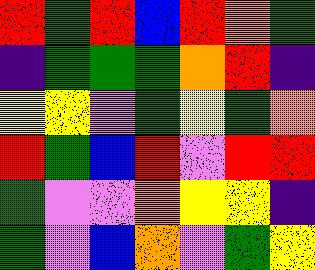[["red", "green", "red", "blue", "red", "orange", "green"], ["indigo", "green", "green", "green", "orange", "red", "indigo"], ["yellow", "yellow", "violet", "green", "yellow", "green", "orange"], ["red", "green", "blue", "red", "violet", "red", "red"], ["green", "violet", "violet", "orange", "yellow", "yellow", "indigo"], ["green", "violet", "blue", "orange", "violet", "green", "yellow"]]